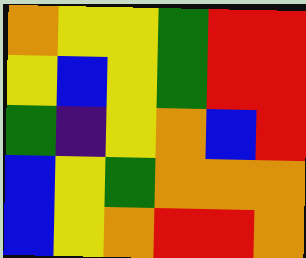[["orange", "yellow", "yellow", "green", "red", "red"], ["yellow", "blue", "yellow", "green", "red", "red"], ["green", "indigo", "yellow", "orange", "blue", "red"], ["blue", "yellow", "green", "orange", "orange", "orange"], ["blue", "yellow", "orange", "red", "red", "orange"]]